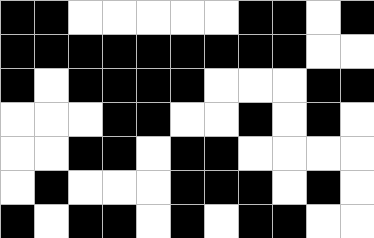[["black", "black", "white", "white", "white", "white", "white", "black", "black", "white", "black"], ["black", "black", "black", "black", "black", "black", "black", "black", "black", "white", "white"], ["black", "white", "black", "black", "black", "black", "white", "white", "white", "black", "black"], ["white", "white", "white", "black", "black", "white", "white", "black", "white", "black", "white"], ["white", "white", "black", "black", "white", "black", "black", "white", "white", "white", "white"], ["white", "black", "white", "white", "white", "black", "black", "black", "white", "black", "white"], ["black", "white", "black", "black", "white", "black", "white", "black", "black", "white", "white"]]